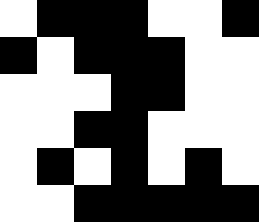[["white", "black", "black", "black", "white", "white", "black"], ["black", "white", "black", "black", "black", "white", "white"], ["white", "white", "white", "black", "black", "white", "white"], ["white", "white", "black", "black", "white", "white", "white"], ["white", "black", "white", "black", "white", "black", "white"], ["white", "white", "black", "black", "black", "black", "black"]]